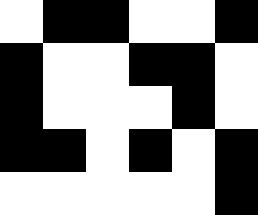[["white", "black", "black", "white", "white", "black"], ["black", "white", "white", "black", "black", "white"], ["black", "white", "white", "white", "black", "white"], ["black", "black", "white", "black", "white", "black"], ["white", "white", "white", "white", "white", "black"]]